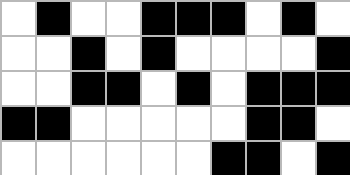[["white", "black", "white", "white", "black", "black", "black", "white", "black", "white"], ["white", "white", "black", "white", "black", "white", "white", "white", "white", "black"], ["white", "white", "black", "black", "white", "black", "white", "black", "black", "black"], ["black", "black", "white", "white", "white", "white", "white", "black", "black", "white"], ["white", "white", "white", "white", "white", "white", "black", "black", "white", "black"]]